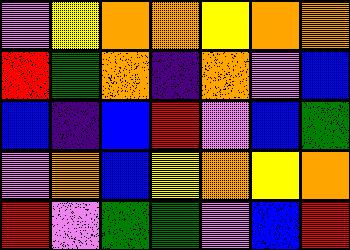[["violet", "yellow", "orange", "orange", "yellow", "orange", "orange"], ["red", "green", "orange", "indigo", "orange", "violet", "blue"], ["blue", "indigo", "blue", "red", "violet", "blue", "green"], ["violet", "orange", "blue", "yellow", "orange", "yellow", "orange"], ["red", "violet", "green", "green", "violet", "blue", "red"]]